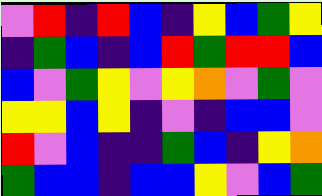[["violet", "red", "indigo", "red", "blue", "indigo", "yellow", "blue", "green", "yellow"], ["indigo", "green", "blue", "indigo", "blue", "red", "green", "red", "red", "blue"], ["blue", "violet", "green", "yellow", "violet", "yellow", "orange", "violet", "green", "violet"], ["yellow", "yellow", "blue", "yellow", "indigo", "violet", "indigo", "blue", "blue", "violet"], ["red", "violet", "blue", "indigo", "indigo", "green", "blue", "indigo", "yellow", "orange"], ["green", "blue", "blue", "indigo", "blue", "blue", "yellow", "violet", "blue", "green"]]